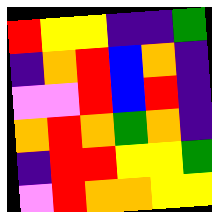[["red", "yellow", "yellow", "indigo", "indigo", "green"], ["indigo", "orange", "red", "blue", "orange", "indigo"], ["violet", "violet", "red", "blue", "red", "indigo"], ["orange", "red", "orange", "green", "orange", "indigo"], ["indigo", "red", "red", "yellow", "yellow", "green"], ["violet", "red", "orange", "orange", "yellow", "yellow"]]